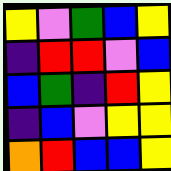[["yellow", "violet", "green", "blue", "yellow"], ["indigo", "red", "red", "violet", "blue"], ["blue", "green", "indigo", "red", "yellow"], ["indigo", "blue", "violet", "yellow", "yellow"], ["orange", "red", "blue", "blue", "yellow"]]